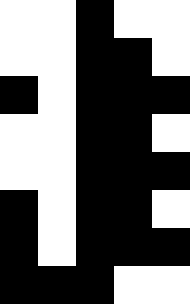[["white", "white", "black", "white", "white"], ["white", "white", "black", "black", "white"], ["black", "white", "black", "black", "black"], ["white", "white", "black", "black", "white"], ["white", "white", "black", "black", "black"], ["black", "white", "black", "black", "white"], ["black", "white", "black", "black", "black"], ["black", "black", "black", "white", "white"]]